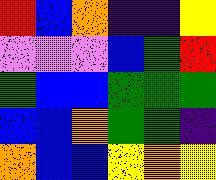[["red", "blue", "orange", "indigo", "indigo", "yellow"], ["violet", "violet", "violet", "blue", "green", "red"], ["green", "blue", "blue", "green", "green", "green"], ["blue", "blue", "orange", "green", "green", "indigo"], ["orange", "blue", "blue", "yellow", "orange", "yellow"]]